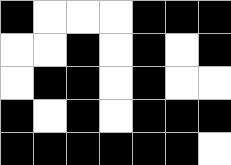[["black", "white", "white", "white", "black", "black", "black"], ["white", "white", "black", "white", "black", "white", "black"], ["white", "black", "black", "white", "black", "white", "white"], ["black", "white", "black", "white", "black", "black", "black"], ["black", "black", "black", "black", "black", "black", "white"]]